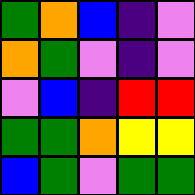[["green", "orange", "blue", "indigo", "violet"], ["orange", "green", "violet", "indigo", "violet"], ["violet", "blue", "indigo", "red", "red"], ["green", "green", "orange", "yellow", "yellow"], ["blue", "green", "violet", "green", "green"]]